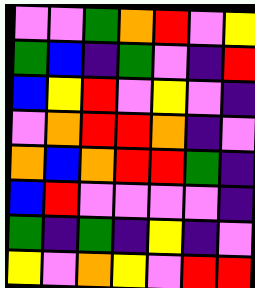[["violet", "violet", "green", "orange", "red", "violet", "yellow"], ["green", "blue", "indigo", "green", "violet", "indigo", "red"], ["blue", "yellow", "red", "violet", "yellow", "violet", "indigo"], ["violet", "orange", "red", "red", "orange", "indigo", "violet"], ["orange", "blue", "orange", "red", "red", "green", "indigo"], ["blue", "red", "violet", "violet", "violet", "violet", "indigo"], ["green", "indigo", "green", "indigo", "yellow", "indigo", "violet"], ["yellow", "violet", "orange", "yellow", "violet", "red", "red"]]